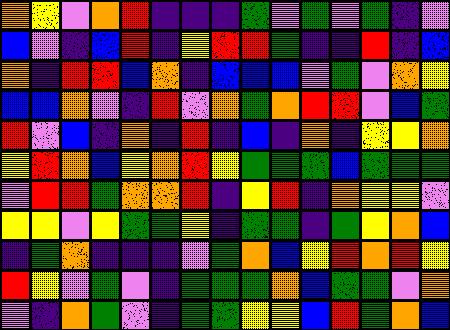[["orange", "yellow", "violet", "orange", "red", "indigo", "indigo", "indigo", "green", "violet", "green", "violet", "green", "indigo", "violet"], ["blue", "violet", "indigo", "blue", "red", "indigo", "yellow", "red", "red", "green", "indigo", "indigo", "red", "indigo", "blue"], ["orange", "indigo", "red", "red", "blue", "orange", "indigo", "blue", "blue", "blue", "violet", "green", "violet", "orange", "yellow"], ["blue", "blue", "orange", "violet", "indigo", "red", "violet", "orange", "green", "orange", "red", "red", "violet", "blue", "green"], ["red", "violet", "blue", "indigo", "orange", "indigo", "red", "indigo", "blue", "indigo", "orange", "indigo", "yellow", "yellow", "orange"], ["yellow", "red", "orange", "blue", "yellow", "orange", "red", "yellow", "green", "green", "green", "blue", "green", "green", "green"], ["violet", "red", "red", "green", "orange", "orange", "red", "indigo", "yellow", "red", "indigo", "orange", "yellow", "yellow", "violet"], ["yellow", "yellow", "violet", "yellow", "green", "green", "yellow", "indigo", "green", "green", "indigo", "green", "yellow", "orange", "blue"], ["indigo", "green", "orange", "indigo", "indigo", "indigo", "violet", "green", "orange", "blue", "yellow", "red", "orange", "red", "yellow"], ["red", "yellow", "violet", "green", "violet", "indigo", "green", "green", "green", "orange", "blue", "green", "green", "violet", "orange"], ["violet", "indigo", "orange", "green", "violet", "indigo", "green", "green", "yellow", "yellow", "blue", "red", "green", "orange", "blue"]]